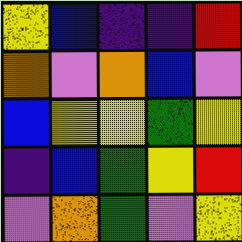[["yellow", "blue", "indigo", "indigo", "red"], ["orange", "violet", "orange", "blue", "violet"], ["blue", "yellow", "yellow", "green", "yellow"], ["indigo", "blue", "green", "yellow", "red"], ["violet", "orange", "green", "violet", "yellow"]]